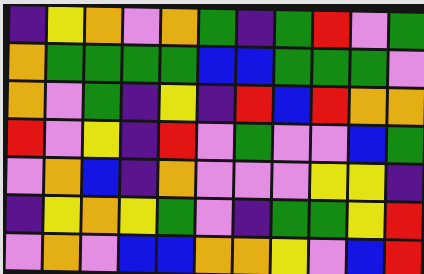[["indigo", "yellow", "orange", "violet", "orange", "green", "indigo", "green", "red", "violet", "green"], ["orange", "green", "green", "green", "green", "blue", "blue", "green", "green", "green", "violet"], ["orange", "violet", "green", "indigo", "yellow", "indigo", "red", "blue", "red", "orange", "orange"], ["red", "violet", "yellow", "indigo", "red", "violet", "green", "violet", "violet", "blue", "green"], ["violet", "orange", "blue", "indigo", "orange", "violet", "violet", "violet", "yellow", "yellow", "indigo"], ["indigo", "yellow", "orange", "yellow", "green", "violet", "indigo", "green", "green", "yellow", "red"], ["violet", "orange", "violet", "blue", "blue", "orange", "orange", "yellow", "violet", "blue", "red"]]